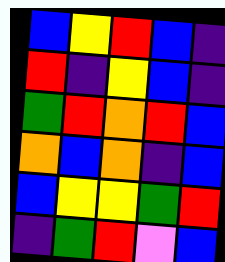[["blue", "yellow", "red", "blue", "indigo"], ["red", "indigo", "yellow", "blue", "indigo"], ["green", "red", "orange", "red", "blue"], ["orange", "blue", "orange", "indigo", "blue"], ["blue", "yellow", "yellow", "green", "red"], ["indigo", "green", "red", "violet", "blue"]]